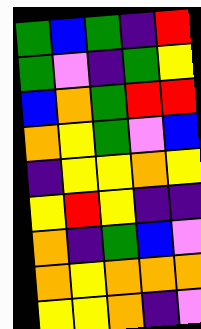[["green", "blue", "green", "indigo", "red"], ["green", "violet", "indigo", "green", "yellow"], ["blue", "orange", "green", "red", "red"], ["orange", "yellow", "green", "violet", "blue"], ["indigo", "yellow", "yellow", "orange", "yellow"], ["yellow", "red", "yellow", "indigo", "indigo"], ["orange", "indigo", "green", "blue", "violet"], ["orange", "yellow", "orange", "orange", "orange"], ["yellow", "yellow", "orange", "indigo", "violet"]]